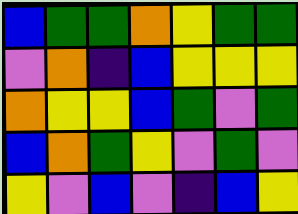[["blue", "green", "green", "orange", "yellow", "green", "green"], ["violet", "orange", "indigo", "blue", "yellow", "yellow", "yellow"], ["orange", "yellow", "yellow", "blue", "green", "violet", "green"], ["blue", "orange", "green", "yellow", "violet", "green", "violet"], ["yellow", "violet", "blue", "violet", "indigo", "blue", "yellow"]]